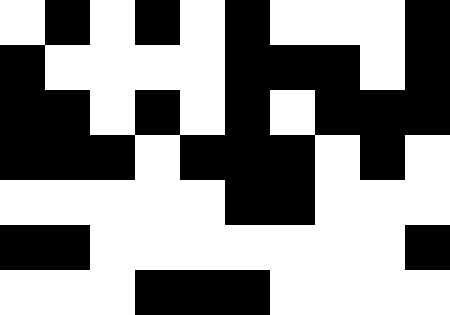[["white", "black", "white", "black", "white", "black", "white", "white", "white", "black"], ["black", "white", "white", "white", "white", "black", "black", "black", "white", "black"], ["black", "black", "white", "black", "white", "black", "white", "black", "black", "black"], ["black", "black", "black", "white", "black", "black", "black", "white", "black", "white"], ["white", "white", "white", "white", "white", "black", "black", "white", "white", "white"], ["black", "black", "white", "white", "white", "white", "white", "white", "white", "black"], ["white", "white", "white", "black", "black", "black", "white", "white", "white", "white"]]